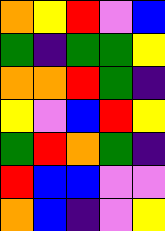[["orange", "yellow", "red", "violet", "blue"], ["green", "indigo", "green", "green", "yellow"], ["orange", "orange", "red", "green", "indigo"], ["yellow", "violet", "blue", "red", "yellow"], ["green", "red", "orange", "green", "indigo"], ["red", "blue", "blue", "violet", "violet"], ["orange", "blue", "indigo", "violet", "yellow"]]